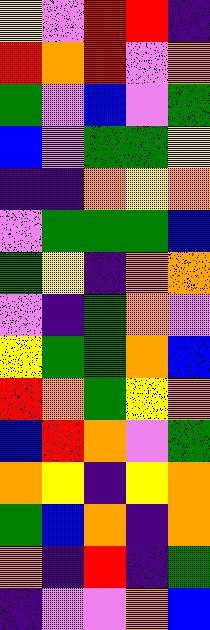[["yellow", "violet", "red", "red", "indigo"], ["red", "orange", "red", "violet", "orange"], ["green", "violet", "blue", "violet", "green"], ["blue", "violet", "green", "green", "yellow"], ["indigo", "indigo", "orange", "yellow", "orange"], ["violet", "green", "green", "green", "blue"], ["green", "yellow", "indigo", "orange", "orange"], ["violet", "indigo", "green", "orange", "violet"], ["yellow", "green", "green", "orange", "blue"], ["red", "orange", "green", "yellow", "orange"], ["blue", "red", "orange", "violet", "green"], ["orange", "yellow", "indigo", "yellow", "orange"], ["green", "blue", "orange", "indigo", "orange"], ["orange", "indigo", "red", "indigo", "green"], ["indigo", "violet", "violet", "orange", "blue"]]